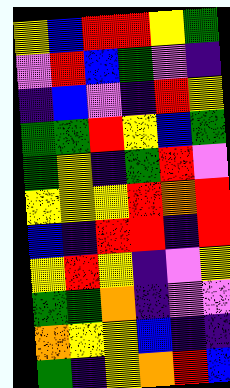[["yellow", "blue", "red", "red", "yellow", "green"], ["violet", "red", "blue", "green", "violet", "indigo"], ["indigo", "blue", "violet", "indigo", "red", "yellow"], ["green", "green", "red", "yellow", "blue", "green"], ["green", "yellow", "indigo", "green", "red", "violet"], ["yellow", "yellow", "yellow", "red", "orange", "red"], ["blue", "indigo", "red", "red", "indigo", "red"], ["yellow", "red", "yellow", "indigo", "violet", "yellow"], ["green", "green", "orange", "indigo", "violet", "violet"], ["orange", "yellow", "yellow", "blue", "indigo", "indigo"], ["green", "indigo", "yellow", "orange", "red", "blue"]]